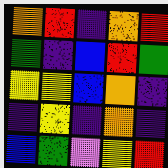[["orange", "red", "indigo", "orange", "red"], ["green", "indigo", "blue", "red", "green"], ["yellow", "yellow", "blue", "orange", "indigo"], ["indigo", "yellow", "indigo", "orange", "indigo"], ["blue", "green", "violet", "yellow", "red"]]